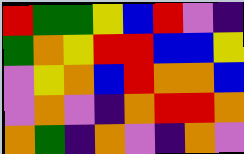[["red", "green", "green", "yellow", "blue", "red", "violet", "indigo"], ["green", "orange", "yellow", "red", "red", "blue", "blue", "yellow"], ["violet", "yellow", "orange", "blue", "red", "orange", "orange", "blue"], ["violet", "orange", "violet", "indigo", "orange", "red", "red", "orange"], ["orange", "green", "indigo", "orange", "violet", "indigo", "orange", "violet"]]